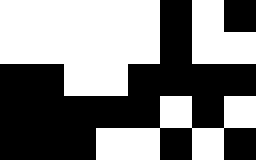[["white", "white", "white", "white", "white", "black", "white", "black"], ["white", "white", "white", "white", "white", "black", "white", "white"], ["black", "black", "white", "white", "black", "black", "black", "black"], ["black", "black", "black", "black", "black", "white", "black", "white"], ["black", "black", "black", "white", "white", "black", "white", "black"]]